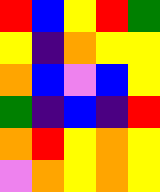[["red", "blue", "yellow", "red", "green"], ["yellow", "indigo", "orange", "yellow", "yellow"], ["orange", "blue", "violet", "blue", "yellow"], ["green", "indigo", "blue", "indigo", "red"], ["orange", "red", "yellow", "orange", "yellow"], ["violet", "orange", "yellow", "orange", "yellow"]]